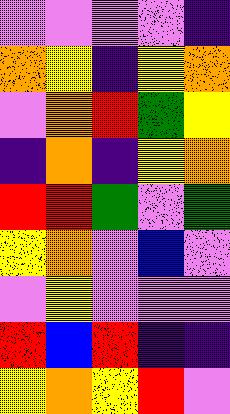[["violet", "violet", "violet", "violet", "indigo"], ["orange", "yellow", "indigo", "yellow", "orange"], ["violet", "orange", "red", "green", "yellow"], ["indigo", "orange", "indigo", "yellow", "orange"], ["red", "red", "green", "violet", "green"], ["yellow", "orange", "violet", "blue", "violet"], ["violet", "yellow", "violet", "violet", "violet"], ["red", "blue", "red", "indigo", "indigo"], ["yellow", "orange", "yellow", "red", "violet"]]